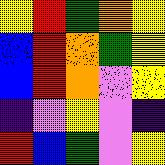[["yellow", "red", "green", "orange", "yellow"], ["blue", "red", "orange", "green", "yellow"], ["blue", "red", "orange", "violet", "yellow"], ["indigo", "violet", "yellow", "violet", "indigo"], ["red", "blue", "green", "violet", "yellow"]]